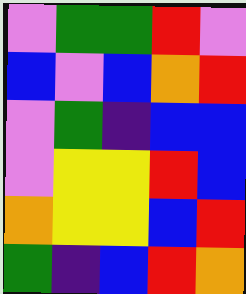[["violet", "green", "green", "red", "violet"], ["blue", "violet", "blue", "orange", "red"], ["violet", "green", "indigo", "blue", "blue"], ["violet", "yellow", "yellow", "red", "blue"], ["orange", "yellow", "yellow", "blue", "red"], ["green", "indigo", "blue", "red", "orange"]]